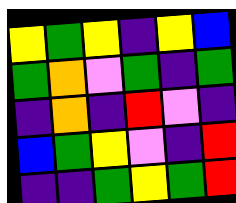[["yellow", "green", "yellow", "indigo", "yellow", "blue"], ["green", "orange", "violet", "green", "indigo", "green"], ["indigo", "orange", "indigo", "red", "violet", "indigo"], ["blue", "green", "yellow", "violet", "indigo", "red"], ["indigo", "indigo", "green", "yellow", "green", "red"]]